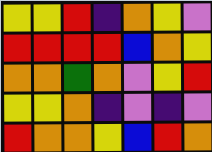[["yellow", "yellow", "red", "indigo", "orange", "yellow", "violet"], ["red", "red", "red", "red", "blue", "orange", "yellow"], ["orange", "orange", "green", "orange", "violet", "yellow", "red"], ["yellow", "yellow", "orange", "indigo", "violet", "indigo", "violet"], ["red", "orange", "orange", "yellow", "blue", "red", "orange"]]